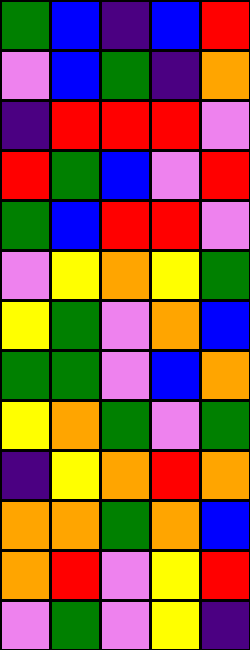[["green", "blue", "indigo", "blue", "red"], ["violet", "blue", "green", "indigo", "orange"], ["indigo", "red", "red", "red", "violet"], ["red", "green", "blue", "violet", "red"], ["green", "blue", "red", "red", "violet"], ["violet", "yellow", "orange", "yellow", "green"], ["yellow", "green", "violet", "orange", "blue"], ["green", "green", "violet", "blue", "orange"], ["yellow", "orange", "green", "violet", "green"], ["indigo", "yellow", "orange", "red", "orange"], ["orange", "orange", "green", "orange", "blue"], ["orange", "red", "violet", "yellow", "red"], ["violet", "green", "violet", "yellow", "indigo"]]